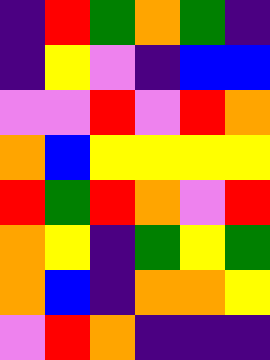[["indigo", "red", "green", "orange", "green", "indigo"], ["indigo", "yellow", "violet", "indigo", "blue", "blue"], ["violet", "violet", "red", "violet", "red", "orange"], ["orange", "blue", "yellow", "yellow", "yellow", "yellow"], ["red", "green", "red", "orange", "violet", "red"], ["orange", "yellow", "indigo", "green", "yellow", "green"], ["orange", "blue", "indigo", "orange", "orange", "yellow"], ["violet", "red", "orange", "indigo", "indigo", "indigo"]]